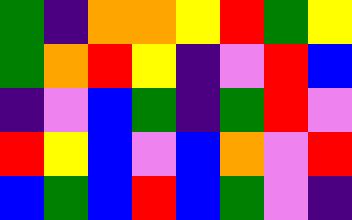[["green", "indigo", "orange", "orange", "yellow", "red", "green", "yellow"], ["green", "orange", "red", "yellow", "indigo", "violet", "red", "blue"], ["indigo", "violet", "blue", "green", "indigo", "green", "red", "violet"], ["red", "yellow", "blue", "violet", "blue", "orange", "violet", "red"], ["blue", "green", "blue", "red", "blue", "green", "violet", "indigo"]]